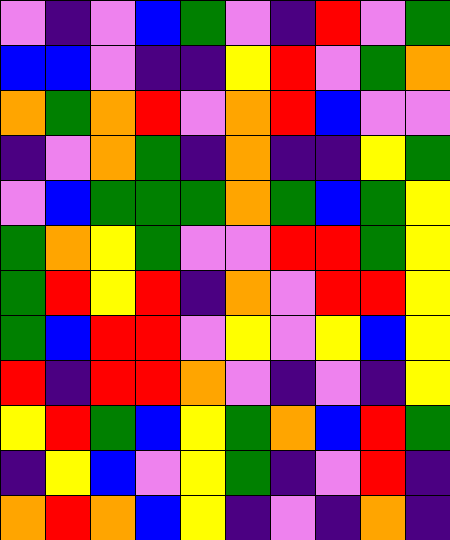[["violet", "indigo", "violet", "blue", "green", "violet", "indigo", "red", "violet", "green"], ["blue", "blue", "violet", "indigo", "indigo", "yellow", "red", "violet", "green", "orange"], ["orange", "green", "orange", "red", "violet", "orange", "red", "blue", "violet", "violet"], ["indigo", "violet", "orange", "green", "indigo", "orange", "indigo", "indigo", "yellow", "green"], ["violet", "blue", "green", "green", "green", "orange", "green", "blue", "green", "yellow"], ["green", "orange", "yellow", "green", "violet", "violet", "red", "red", "green", "yellow"], ["green", "red", "yellow", "red", "indigo", "orange", "violet", "red", "red", "yellow"], ["green", "blue", "red", "red", "violet", "yellow", "violet", "yellow", "blue", "yellow"], ["red", "indigo", "red", "red", "orange", "violet", "indigo", "violet", "indigo", "yellow"], ["yellow", "red", "green", "blue", "yellow", "green", "orange", "blue", "red", "green"], ["indigo", "yellow", "blue", "violet", "yellow", "green", "indigo", "violet", "red", "indigo"], ["orange", "red", "orange", "blue", "yellow", "indigo", "violet", "indigo", "orange", "indigo"]]